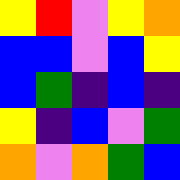[["yellow", "red", "violet", "yellow", "orange"], ["blue", "blue", "violet", "blue", "yellow"], ["blue", "green", "indigo", "blue", "indigo"], ["yellow", "indigo", "blue", "violet", "green"], ["orange", "violet", "orange", "green", "blue"]]